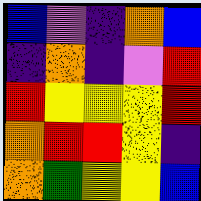[["blue", "violet", "indigo", "orange", "blue"], ["indigo", "orange", "indigo", "violet", "red"], ["red", "yellow", "yellow", "yellow", "red"], ["orange", "red", "red", "yellow", "indigo"], ["orange", "green", "yellow", "yellow", "blue"]]